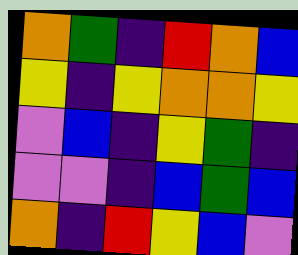[["orange", "green", "indigo", "red", "orange", "blue"], ["yellow", "indigo", "yellow", "orange", "orange", "yellow"], ["violet", "blue", "indigo", "yellow", "green", "indigo"], ["violet", "violet", "indigo", "blue", "green", "blue"], ["orange", "indigo", "red", "yellow", "blue", "violet"]]